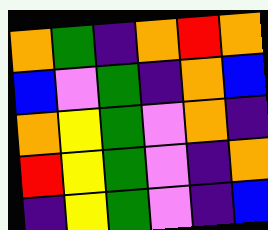[["orange", "green", "indigo", "orange", "red", "orange"], ["blue", "violet", "green", "indigo", "orange", "blue"], ["orange", "yellow", "green", "violet", "orange", "indigo"], ["red", "yellow", "green", "violet", "indigo", "orange"], ["indigo", "yellow", "green", "violet", "indigo", "blue"]]